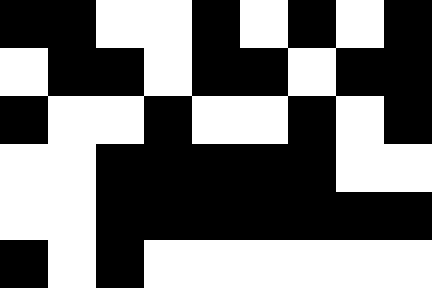[["black", "black", "white", "white", "black", "white", "black", "white", "black"], ["white", "black", "black", "white", "black", "black", "white", "black", "black"], ["black", "white", "white", "black", "white", "white", "black", "white", "black"], ["white", "white", "black", "black", "black", "black", "black", "white", "white"], ["white", "white", "black", "black", "black", "black", "black", "black", "black"], ["black", "white", "black", "white", "white", "white", "white", "white", "white"]]